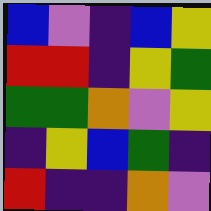[["blue", "violet", "indigo", "blue", "yellow"], ["red", "red", "indigo", "yellow", "green"], ["green", "green", "orange", "violet", "yellow"], ["indigo", "yellow", "blue", "green", "indigo"], ["red", "indigo", "indigo", "orange", "violet"]]